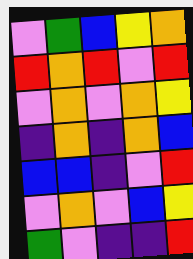[["violet", "green", "blue", "yellow", "orange"], ["red", "orange", "red", "violet", "red"], ["violet", "orange", "violet", "orange", "yellow"], ["indigo", "orange", "indigo", "orange", "blue"], ["blue", "blue", "indigo", "violet", "red"], ["violet", "orange", "violet", "blue", "yellow"], ["green", "violet", "indigo", "indigo", "red"]]